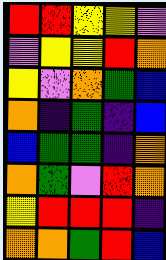[["red", "red", "yellow", "yellow", "violet"], ["violet", "yellow", "yellow", "red", "orange"], ["yellow", "violet", "orange", "green", "blue"], ["orange", "indigo", "green", "indigo", "blue"], ["blue", "green", "green", "indigo", "orange"], ["orange", "green", "violet", "red", "orange"], ["yellow", "red", "red", "red", "indigo"], ["orange", "orange", "green", "red", "blue"]]